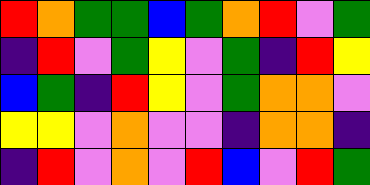[["red", "orange", "green", "green", "blue", "green", "orange", "red", "violet", "green"], ["indigo", "red", "violet", "green", "yellow", "violet", "green", "indigo", "red", "yellow"], ["blue", "green", "indigo", "red", "yellow", "violet", "green", "orange", "orange", "violet"], ["yellow", "yellow", "violet", "orange", "violet", "violet", "indigo", "orange", "orange", "indigo"], ["indigo", "red", "violet", "orange", "violet", "red", "blue", "violet", "red", "green"]]